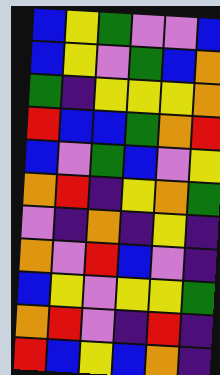[["blue", "yellow", "green", "violet", "violet", "blue"], ["blue", "yellow", "violet", "green", "blue", "orange"], ["green", "indigo", "yellow", "yellow", "yellow", "orange"], ["red", "blue", "blue", "green", "orange", "red"], ["blue", "violet", "green", "blue", "violet", "yellow"], ["orange", "red", "indigo", "yellow", "orange", "green"], ["violet", "indigo", "orange", "indigo", "yellow", "indigo"], ["orange", "violet", "red", "blue", "violet", "indigo"], ["blue", "yellow", "violet", "yellow", "yellow", "green"], ["orange", "red", "violet", "indigo", "red", "indigo"], ["red", "blue", "yellow", "blue", "orange", "indigo"]]